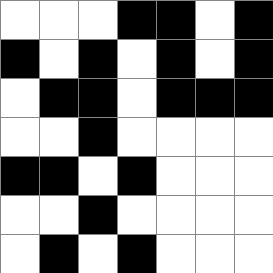[["white", "white", "white", "black", "black", "white", "black"], ["black", "white", "black", "white", "black", "white", "black"], ["white", "black", "black", "white", "black", "black", "black"], ["white", "white", "black", "white", "white", "white", "white"], ["black", "black", "white", "black", "white", "white", "white"], ["white", "white", "black", "white", "white", "white", "white"], ["white", "black", "white", "black", "white", "white", "white"]]